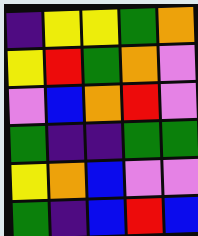[["indigo", "yellow", "yellow", "green", "orange"], ["yellow", "red", "green", "orange", "violet"], ["violet", "blue", "orange", "red", "violet"], ["green", "indigo", "indigo", "green", "green"], ["yellow", "orange", "blue", "violet", "violet"], ["green", "indigo", "blue", "red", "blue"]]